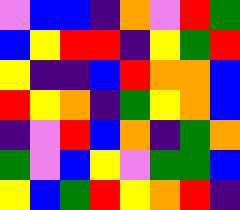[["violet", "blue", "blue", "indigo", "orange", "violet", "red", "green"], ["blue", "yellow", "red", "red", "indigo", "yellow", "green", "red"], ["yellow", "indigo", "indigo", "blue", "red", "orange", "orange", "blue"], ["red", "yellow", "orange", "indigo", "green", "yellow", "orange", "blue"], ["indigo", "violet", "red", "blue", "orange", "indigo", "green", "orange"], ["green", "violet", "blue", "yellow", "violet", "green", "green", "blue"], ["yellow", "blue", "green", "red", "yellow", "orange", "red", "indigo"]]